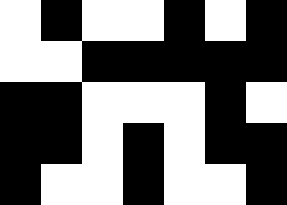[["white", "black", "white", "white", "black", "white", "black"], ["white", "white", "black", "black", "black", "black", "black"], ["black", "black", "white", "white", "white", "black", "white"], ["black", "black", "white", "black", "white", "black", "black"], ["black", "white", "white", "black", "white", "white", "black"]]